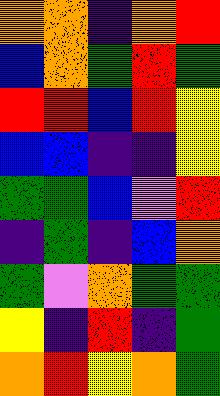[["orange", "orange", "indigo", "orange", "red"], ["blue", "orange", "green", "red", "green"], ["red", "red", "blue", "red", "yellow"], ["blue", "blue", "indigo", "indigo", "yellow"], ["green", "green", "blue", "violet", "red"], ["indigo", "green", "indigo", "blue", "orange"], ["green", "violet", "orange", "green", "green"], ["yellow", "indigo", "red", "indigo", "green"], ["orange", "red", "yellow", "orange", "green"]]